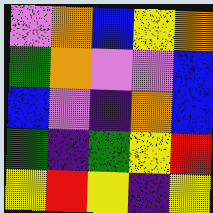[["violet", "orange", "blue", "yellow", "orange"], ["green", "orange", "violet", "violet", "blue"], ["blue", "violet", "indigo", "orange", "blue"], ["green", "indigo", "green", "yellow", "red"], ["yellow", "red", "yellow", "indigo", "yellow"]]